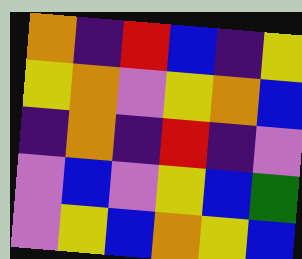[["orange", "indigo", "red", "blue", "indigo", "yellow"], ["yellow", "orange", "violet", "yellow", "orange", "blue"], ["indigo", "orange", "indigo", "red", "indigo", "violet"], ["violet", "blue", "violet", "yellow", "blue", "green"], ["violet", "yellow", "blue", "orange", "yellow", "blue"]]